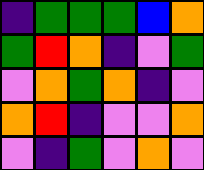[["indigo", "green", "green", "green", "blue", "orange"], ["green", "red", "orange", "indigo", "violet", "green"], ["violet", "orange", "green", "orange", "indigo", "violet"], ["orange", "red", "indigo", "violet", "violet", "orange"], ["violet", "indigo", "green", "violet", "orange", "violet"]]